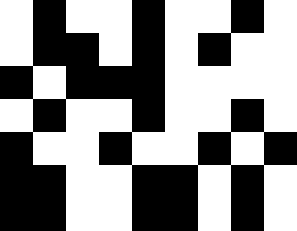[["white", "black", "white", "white", "black", "white", "white", "black", "white"], ["white", "black", "black", "white", "black", "white", "black", "white", "white"], ["black", "white", "black", "black", "black", "white", "white", "white", "white"], ["white", "black", "white", "white", "black", "white", "white", "black", "white"], ["black", "white", "white", "black", "white", "white", "black", "white", "black"], ["black", "black", "white", "white", "black", "black", "white", "black", "white"], ["black", "black", "white", "white", "black", "black", "white", "black", "white"]]